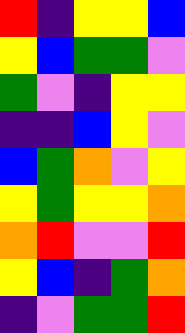[["red", "indigo", "yellow", "yellow", "blue"], ["yellow", "blue", "green", "green", "violet"], ["green", "violet", "indigo", "yellow", "yellow"], ["indigo", "indigo", "blue", "yellow", "violet"], ["blue", "green", "orange", "violet", "yellow"], ["yellow", "green", "yellow", "yellow", "orange"], ["orange", "red", "violet", "violet", "red"], ["yellow", "blue", "indigo", "green", "orange"], ["indigo", "violet", "green", "green", "red"]]